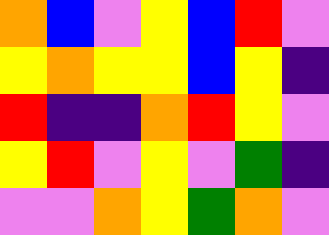[["orange", "blue", "violet", "yellow", "blue", "red", "violet"], ["yellow", "orange", "yellow", "yellow", "blue", "yellow", "indigo"], ["red", "indigo", "indigo", "orange", "red", "yellow", "violet"], ["yellow", "red", "violet", "yellow", "violet", "green", "indigo"], ["violet", "violet", "orange", "yellow", "green", "orange", "violet"]]